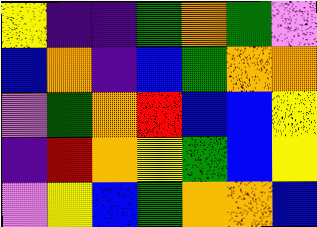[["yellow", "indigo", "indigo", "green", "orange", "green", "violet"], ["blue", "orange", "indigo", "blue", "green", "orange", "orange"], ["violet", "green", "orange", "red", "blue", "blue", "yellow"], ["indigo", "red", "orange", "yellow", "green", "blue", "yellow"], ["violet", "yellow", "blue", "green", "orange", "orange", "blue"]]